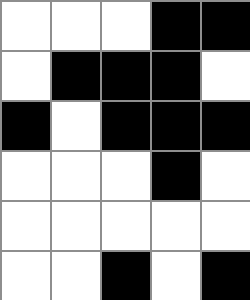[["white", "white", "white", "black", "black"], ["white", "black", "black", "black", "white"], ["black", "white", "black", "black", "black"], ["white", "white", "white", "black", "white"], ["white", "white", "white", "white", "white"], ["white", "white", "black", "white", "black"]]